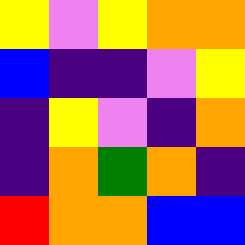[["yellow", "violet", "yellow", "orange", "orange"], ["blue", "indigo", "indigo", "violet", "yellow"], ["indigo", "yellow", "violet", "indigo", "orange"], ["indigo", "orange", "green", "orange", "indigo"], ["red", "orange", "orange", "blue", "blue"]]